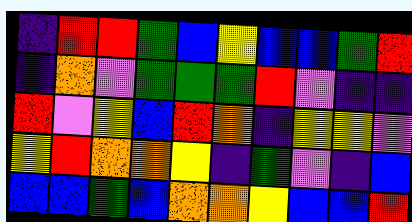[["indigo", "red", "red", "green", "blue", "yellow", "blue", "blue", "green", "red"], ["indigo", "orange", "violet", "green", "green", "green", "red", "violet", "indigo", "indigo"], ["red", "violet", "yellow", "blue", "red", "orange", "indigo", "yellow", "yellow", "violet"], ["yellow", "red", "orange", "orange", "yellow", "indigo", "green", "violet", "indigo", "blue"], ["blue", "blue", "green", "blue", "orange", "orange", "yellow", "blue", "blue", "red"]]